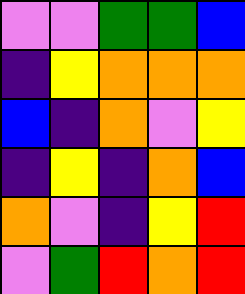[["violet", "violet", "green", "green", "blue"], ["indigo", "yellow", "orange", "orange", "orange"], ["blue", "indigo", "orange", "violet", "yellow"], ["indigo", "yellow", "indigo", "orange", "blue"], ["orange", "violet", "indigo", "yellow", "red"], ["violet", "green", "red", "orange", "red"]]